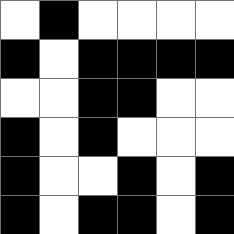[["white", "black", "white", "white", "white", "white"], ["black", "white", "black", "black", "black", "black"], ["white", "white", "black", "black", "white", "white"], ["black", "white", "black", "white", "white", "white"], ["black", "white", "white", "black", "white", "black"], ["black", "white", "black", "black", "white", "black"]]